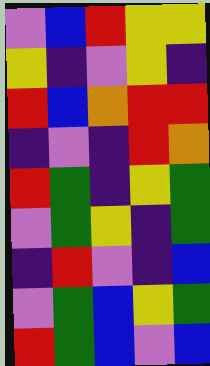[["violet", "blue", "red", "yellow", "yellow"], ["yellow", "indigo", "violet", "yellow", "indigo"], ["red", "blue", "orange", "red", "red"], ["indigo", "violet", "indigo", "red", "orange"], ["red", "green", "indigo", "yellow", "green"], ["violet", "green", "yellow", "indigo", "green"], ["indigo", "red", "violet", "indigo", "blue"], ["violet", "green", "blue", "yellow", "green"], ["red", "green", "blue", "violet", "blue"]]